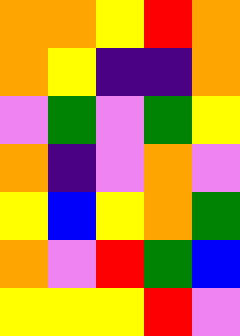[["orange", "orange", "yellow", "red", "orange"], ["orange", "yellow", "indigo", "indigo", "orange"], ["violet", "green", "violet", "green", "yellow"], ["orange", "indigo", "violet", "orange", "violet"], ["yellow", "blue", "yellow", "orange", "green"], ["orange", "violet", "red", "green", "blue"], ["yellow", "yellow", "yellow", "red", "violet"]]